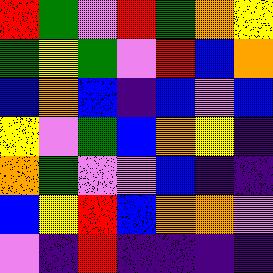[["red", "green", "violet", "red", "green", "orange", "yellow"], ["green", "yellow", "green", "violet", "red", "blue", "orange"], ["blue", "orange", "blue", "indigo", "blue", "violet", "blue"], ["yellow", "violet", "green", "blue", "orange", "yellow", "indigo"], ["orange", "green", "violet", "violet", "blue", "indigo", "indigo"], ["blue", "yellow", "red", "blue", "orange", "orange", "violet"], ["violet", "indigo", "red", "indigo", "indigo", "indigo", "indigo"]]